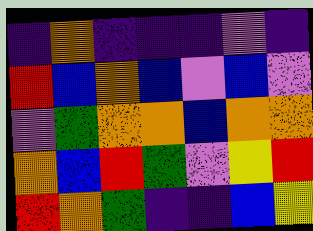[["indigo", "orange", "indigo", "indigo", "indigo", "violet", "indigo"], ["red", "blue", "orange", "blue", "violet", "blue", "violet"], ["violet", "green", "orange", "orange", "blue", "orange", "orange"], ["orange", "blue", "red", "green", "violet", "yellow", "red"], ["red", "orange", "green", "indigo", "indigo", "blue", "yellow"]]